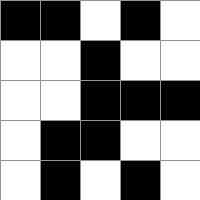[["black", "black", "white", "black", "white"], ["white", "white", "black", "white", "white"], ["white", "white", "black", "black", "black"], ["white", "black", "black", "white", "white"], ["white", "black", "white", "black", "white"]]